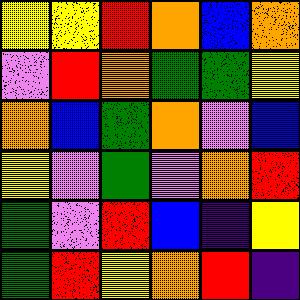[["yellow", "yellow", "red", "orange", "blue", "orange"], ["violet", "red", "orange", "green", "green", "yellow"], ["orange", "blue", "green", "orange", "violet", "blue"], ["yellow", "violet", "green", "violet", "orange", "red"], ["green", "violet", "red", "blue", "indigo", "yellow"], ["green", "red", "yellow", "orange", "red", "indigo"]]